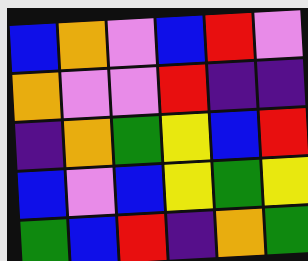[["blue", "orange", "violet", "blue", "red", "violet"], ["orange", "violet", "violet", "red", "indigo", "indigo"], ["indigo", "orange", "green", "yellow", "blue", "red"], ["blue", "violet", "blue", "yellow", "green", "yellow"], ["green", "blue", "red", "indigo", "orange", "green"]]